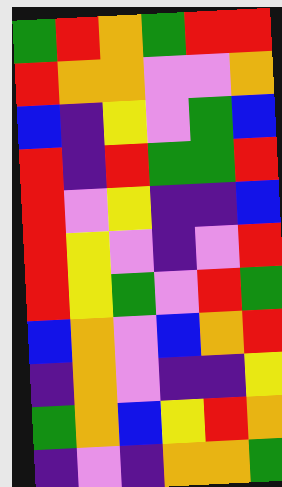[["green", "red", "orange", "green", "red", "red"], ["red", "orange", "orange", "violet", "violet", "orange"], ["blue", "indigo", "yellow", "violet", "green", "blue"], ["red", "indigo", "red", "green", "green", "red"], ["red", "violet", "yellow", "indigo", "indigo", "blue"], ["red", "yellow", "violet", "indigo", "violet", "red"], ["red", "yellow", "green", "violet", "red", "green"], ["blue", "orange", "violet", "blue", "orange", "red"], ["indigo", "orange", "violet", "indigo", "indigo", "yellow"], ["green", "orange", "blue", "yellow", "red", "orange"], ["indigo", "violet", "indigo", "orange", "orange", "green"]]